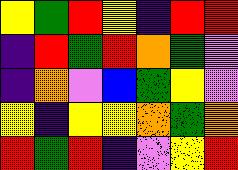[["yellow", "green", "red", "yellow", "indigo", "red", "red"], ["indigo", "red", "green", "red", "orange", "green", "violet"], ["indigo", "orange", "violet", "blue", "green", "yellow", "violet"], ["yellow", "indigo", "yellow", "yellow", "orange", "green", "orange"], ["red", "green", "red", "indigo", "violet", "yellow", "red"]]